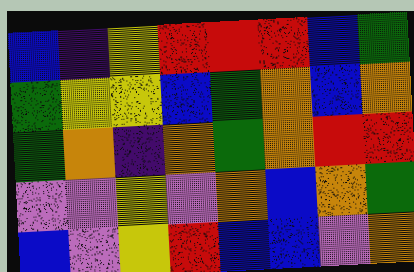[["blue", "indigo", "yellow", "red", "red", "red", "blue", "green"], ["green", "yellow", "yellow", "blue", "green", "orange", "blue", "orange"], ["green", "orange", "indigo", "orange", "green", "orange", "red", "red"], ["violet", "violet", "yellow", "violet", "orange", "blue", "orange", "green"], ["blue", "violet", "yellow", "red", "blue", "blue", "violet", "orange"]]